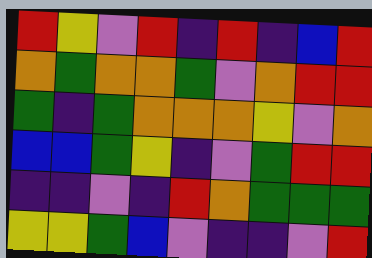[["red", "yellow", "violet", "red", "indigo", "red", "indigo", "blue", "red"], ["orange", "green", "orange", "orange", "green", "violet", "orange", "red", "red"], ["green", "indigo", "green", "orange", "orange", "orange", "yellow", "violet", "orange"], ["blue", "blue", "green", "yellow", "indigo", "violet", "green", "red", "red"], ["indigo", "indigo", "violet", "indigo", "red", "orange", "green", "green", "green"], ["yellow", "yellow", "green", "blue", "violet", "indigo", "indigo", "violet", "red"]]